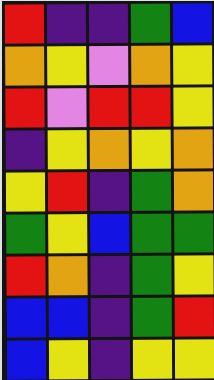[["red", "indigo", "indigo", "green", "blue"], ["orange", "yellow", "violet", "orange", "yellow"], ["red", "violet", "red", "red", "yellow"], ["indigo", "yellow", "orange", "yellow", "orange"], ["yellow", "red", "indigo", "green", "orange"], ["green", "yellow", "blue", "green", "green"], ["red", "orange", "indigo", "green", "yellow"], ["blue", "blue", "indigo", "green", "red"], ["blue", "yellow", "indigo", "yellow", "yellow"]]